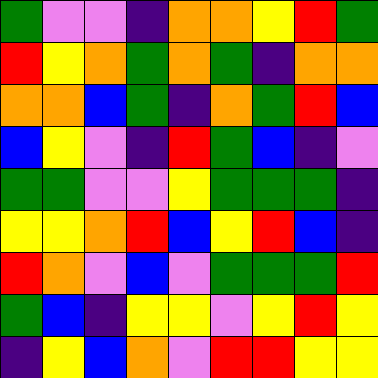[["green", "violet", "violet", "indigo", "orange", "orange", "yellow", "red", "green"], ["red", "yellow", "orange", "green", "orange", "green", "indigo", "orange", "orange"], ["orange", "orange", "blue", "green", "indigo", "orange", "green", "red", "blue"], ["blue", "yellow", "violet", "indigo", "red", "green", "blue", "indigo", "violet"], ["green", "green", "violet", "violet", "yellow", "green", "green", "green", "indigo"], ["yellow", "yellow", "orange", "red", "blue", "yellow", "red", "blue", "indigo"], ["red", "orange", "violet", "blue", "violet", "green", "green", "green", "red"], ["green", "blue", "indigo", "yellow", "yellow", "violet", "yellow", "red", "yellow"], ["indigo", "yellow", "blue", "orange", "violet", "red", "red", "yellow", "yellow"]]